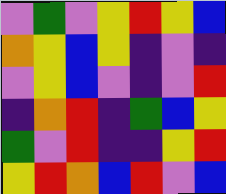[["violet", "green", "violet", "yellow", "red", "yellow", "blue"], ["orange", "yellow", "blue", "yellow", "indigo", "violet", "indigo"], ["violet", "yellow", "blue", "violet", "indigo", "violet", "red"], ["indigo", "orange", "red", "indigo", "green", "blue", "yellow"], ["green", "violet", "red", "indigo", "indigo", "yellow", "red"], ["yellow", "red", "orange", "blue", "red", "violet", "blue"]]